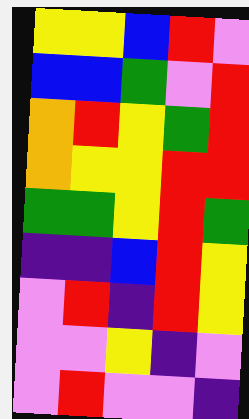[["yellow", "yellow", "blue", "red", "violet"], ["blue", "blue", "green", "violet", "red"], ["orange", "red", "yellow", "green", "red"], ["orange", "yellow", "yellow", "red", "red"], ["green", "green", "yellow", "red", "green"], ["indigo", "indigo", "blue", "red", "yellow"], ["violet", "red", "indigo", "red", "yellow"], ["violet", "violet", "yellow", "indigo", "violet"], ["violet", "red", "violet", "violet", "indigo"]]